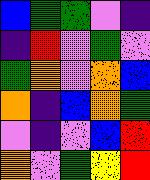[["blue", "green", "green", "violet", "indigo"], ["indigo", "red", "violet", "green", "violet"], ["green", "orange", "violet", "orange", "blue"], ["orange", "indigo", "blue", "orange", "green"], ["violet", "indigo", "violet", "blue", "red"], ["orange", "violet", "green", "yellow", "red"]]